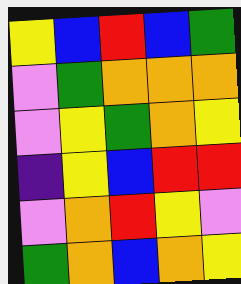[["yellow", "blue", "red", "blue", "green"], ["violet", "green", "orange", "orange", "orange"], ["violet", "yellow", "green", "orange", "yellow"], ["indigo", "yellow", "blue", "red", "red"], ["violet", "orange", "red", "yellow", "violet"], ["green", "orange", "blue", "orange", "yellow"]]